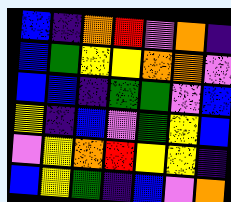[["blue", "indigo", "orange", "red", "violet", "orange", "indigo"], ["blue", "green", "yellow", "yellow", "orange", "orange", "violet"], ["blue", "blue", "indigo", "green", "green", "violet", "blue"], ["yellow", "indigo", "blue", "violet", "green", "yellow", "blue"], ["violet", "yellow", "orange", "red", "yellow", "yellow", "indigo"], ["blue", "yellow", "green", "indigo", "blue", "violet", "orange"]]